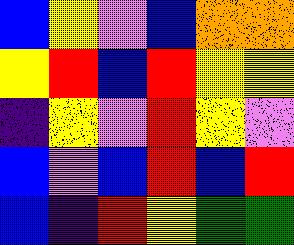[["blue", "yellow", "violet", "blue", "orange", "orange"], ["yellow", "red", "blue", "red", "yellow", "yellow"], ["indigo", "yellow", "violet", "red", "yellow", "violet"], ["blue", "violet", "blue", "red", "blue", "red"], ["blue", "indigo", "red", "yellow", "green", "green"]]